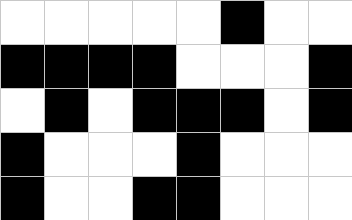[["white", "white", "white", "white", "white", "black", "white", "white"], ["black", "black", "black", "black", "white", "white", "white", "black"], ["white", "black", "white", "black", "black", "black", "white", "black"], ["black", "white", "white", "white", "black", "white", "white", "white"], ["black", "white", "white", "black", "black", "white", "white", "white"]]